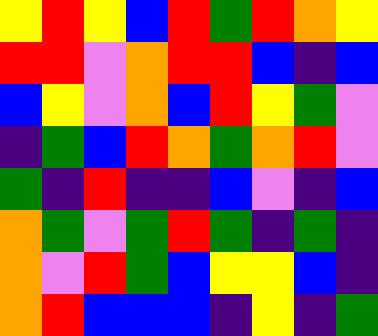[["yellow", "red", "yellow", "blue", "red", "green", "red", "orange", "yellow"], ["red", "red", "violet", "orange", "red", "red", "blue", "indigo", "blue"], ["blue", "yellow", "violet", "orange", "blue", "red", "yellow", "green", "violet"], ["indigo", "green", "blue", "red", "orange", "green", "orange", "red", "violet"], ["green", "indigo", "red", "indigo", "indigo", "blue", "violet", "indigo", "blue"], ["orange", "green", "violet", "green", "red", "green", "indigo", "green", "indigo"], ["orange", "violet", "red", "green", "blue", "yellow", "yellow", "blue", "indigo"], ["orange", "red", "blue", "blue", "blue", "indigo", "yellow", "indigo", "green"]]